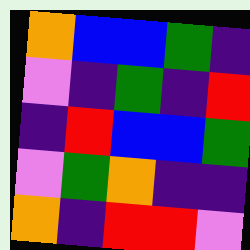[["orange", "blue", "blue", "green", "indigo"], ["violet", "indigo", "green", "indigo", "red"], ["indigo", "red", "blue", "blue", "green"], ["violet", "green", "orange", "indigo", "indigo"], ["orange", "indigo", "red", "red", "violet"]]